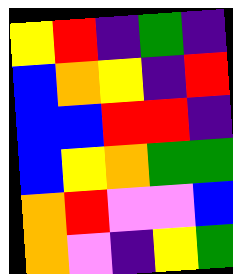[["yellow", "red", "indigo", "green", "indigo"], ["blue", "orange", "yellow", "indigo", "red"], ["blue", "blue", "red", "red", "indigo"], ["blue", "yellow", "orange", "green", "green"], ["orange", "red", "violet", "violet", "blue"], ["orange", "violet", "indigo", "yellow", "green"]]